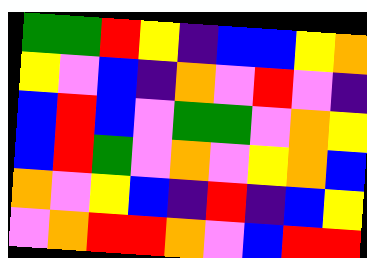[["green", "green", "red", "yellow", "indigo", "blue", "blue", "yellow", "orange"], ["yellow", "violet", "blue", "indigo", "orange", "violet", "red", "violet", "indigo"], ["blue", "red", "blue", "violet", "green", "green", "violet", "orange", "yellow"], ["blue", "red", "green", "violet", "orange", "violet", "yellow", "orange", "blue"], ["orange", "violet", "yellow", "blue", "indigo", "red", "indigo", "blue", "yellow"], ["violet", "orange", "red", "red", "orange", "violet", "blue", "red", "red"]]